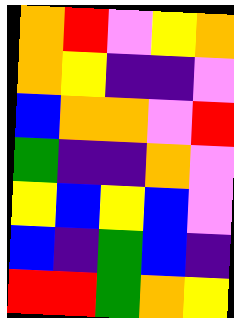[["orange", "red", "violet", "yellow", "orange"], ["orange", "yellow", "indigo", "indigo", "violet"], ["blue", "orange", "orange", "violet", "red"], ["green", "indigo", "indigo", "orange", "violet"], ["yellow", "blue", "yellow", "blue", "violet"], ["blue", "indigo", "green", "blue", "indigo"], ["red", "red", "green", "orange", "yellow"]]